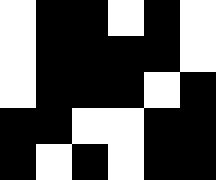[["white", "black", "black", "white", "black", "white"], ["white", "black", "black", "black", "black", "white"], ["white", "black", "black", "black", "white", "black"], ["black", "black", "white", "white", "black", "black"], ["black", "white", "black", "white", "black", "black"]]